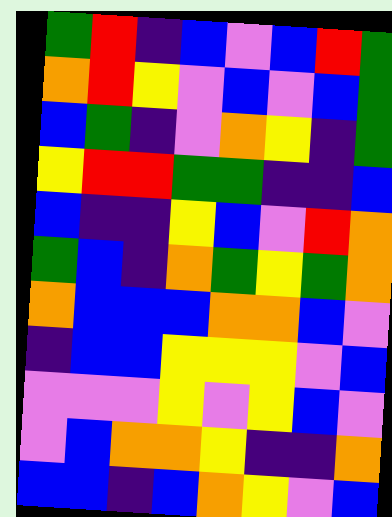[["green", "red", "indigo", "blue", "violet", "blue", "red", "green"], ["orange", "red", "yellow", "violet", "blue", "violet", "blue", "green"], ["blue", "green", "indigo", "violet", "orange", "yellow", "indigo", "green"], ["yellow", "red", "red", "green", "green", "indigo", "indigo", "blue"], ["blue", "indigo", "indigo", "yellow", "blue", "violet", "red", "orange"], ["green", "blue", "indigo", "orange", "green", "yellow", "green", "orange"], ["orange", "blue", "blue", "blue", "orange", "orange", "blue", "violet"], ["indigo", "blue", "blue", "yellow", "yellow", "yellow", "violet", "blue"], ["violet", "violet", "violet", "yellow", "violet", "yellow", "blue", "violet"], ["violet", "blue", "orange", "orange", "yellow", "indigo", "indigo", "orange"], ["blue", "blue", "indigo", "blue", "orange", "yellow", "violet", "blue"]]